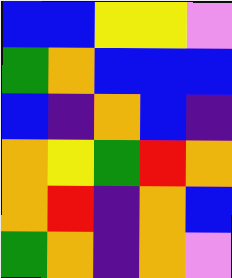[["blue", "blue", "yellow", "yellow", "violet"], ["green", "orange", "blue", "blue", "blue"], ["blue", "indigo", "orange", "blue", "indigo"], ["orange", "yellow", "green", "red", "orange"], ["orange", "red", "indigo", "orange", "blue"], ["green", "orange", "indigo", "orange", "violet"]]